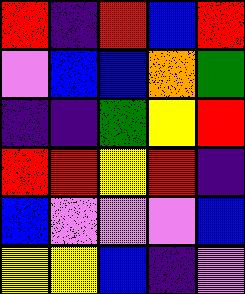[["red", "indigo", "red", "blue", "red"], ["violet", "blue", "blue", "orange", "green"], ["indigo", "indigo", "green", "yellow", "red"], ["red", "red", "yellow", "red", "indigo"], ["blue", "violet", "violet", "violet", "blue"], ["yellow", "yellow", "blue", "indigo", "violet"]]